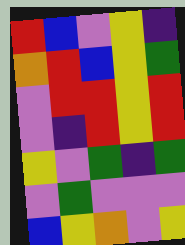[["red", "blue", "violet", "yellow", "indigo"], ["orange", "red", "blue", "yellow", "green"], ["violet", "red", "red", "yellow", "red"], ["violet", "indigo", "red", "yellow", "red"], ["yellow", "violet", "green", "indigo", "green"], ["violet", "green", "violet", "violet", "violet"], ["blue", "yellow", "orange", "violet", "yellow"]]